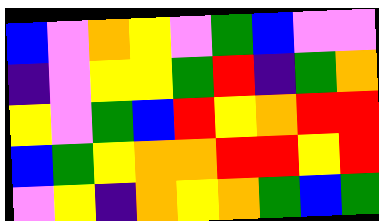[["blue", "violet", "orange", "yellow", "violet", "green", "blue", "violet", "violet"], ["indigo", "violet", "yellow", "yellow", "green", "red", "indigo", "green", "orange"], ["yellow", "violet", "green", "blue", "red", "yellow", "orange", "red", "red"], ["blue", "green", "yellow", "orange", "orange", "red", "red", "yellow", "red"], ["violet", "yellow", "indigo", "orange", "yellow", "orange", "green", "blue", "green"]]